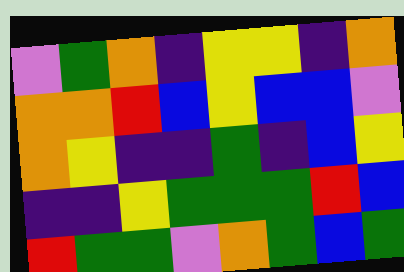[["violet", "green", "orange", "indigo", "yellow", "yellow", "indigo", "orange"], ["orange", "orange", "red", "blue", "yellow", "blue", "blue", "violet"], ["orange", "yellow", "indigo", "indigo", "green", "indigo", "blue", "yellow"], ["indigo", "indigo", "yellow", "green", "green", "green", "red", "blue"], ["red", "green", "green", "violet", "orange", "green", "blue", "green"]]